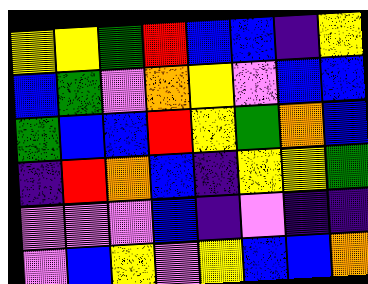[["yellow", "yellow", "green", "red", "blue", "blue", "indigo", "yellow"], ["blue", "green", "violet", "orange", "yellow", "violet", "blue", "blue"], ["green", "blue", "blue", "red", "yellow", "green", "orange", "blue"], ["indigo", "red", "orange", "blue", "indigo", "yellow", "yellow", "green"], ["violet", "violet", "violet", "blue", "indigo", "violet", "indigo", "indigo"], ["violet", "blue", "yellow", "violet", "yellow", "blue", "blue", "orange"]]